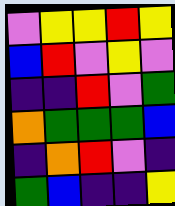[["violet", "yellow", "yellow", "red", "yellow"], ["blue", "red", "violet", "yellow", "violet"], ["indigo", "indigo", "red", "violet", "green"], ["orange", "green", "green", "green", "blue"], ["indigo", "orange", "red", "violet", "indigo"], ["green", "blue", "indigo", "indigo", "yellow"]]